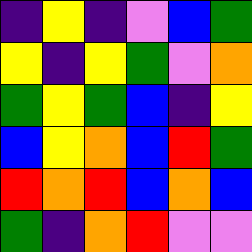[["indigo", "yellow", "indigo", "violet", "blue", "green"], ["yellow", "indigo", "yellow", "green", "violet", "orange"], ["green", "yellow", "green", "blue", "indigo", "yellow"], ["blue", "yellow", "orange", "blue", "red", "green"], ["red", "orange", "red", "blue", "orange", "blue"], ["green", "indigo", "orange", "red", "violet", "violet"]]